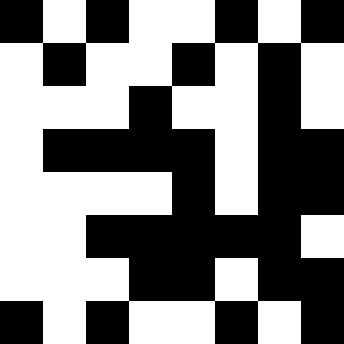[["black", "white", "black", "white", "white", "black", "white", "black"], ["white", "black", "white", "white", "black", "white", "black", "white"], ["white", "white", "white", "black", "white", "white", "black", "white"], ["white", "black", "black", "black", "black", "white", "black", "black"], ["white", "white", "white", "white", "black", "white", "black", "black"], ["white", "white", "black", "black", "black", "black", "black", "white"], ["white", "white", "white", "black", "black", "white", "black", "black"], ["black", "white", "black", "white", "white", "black", "white", "black"]]